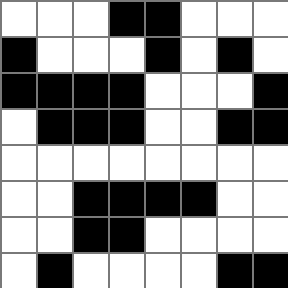[["white", "white", "white", "black", "black", "white", "white", "white"], ["black", "white", "white", "white", "black", "white", "black", "white"], ["black", "black", "black", "black", "white", "white", "white", "black"], ["white", "black", "black", "black", "white", "white", "black", "black"], ["white", "white", "white", "white", "white", "white", "white", "white"], ["white", "white", "black", "black", "black", "black", "white", "white"], ["white", "white", "black", "black", "white", "white", "white", "white"], ["white", "black", "white", "white", "white", "white", "black", "black"]]